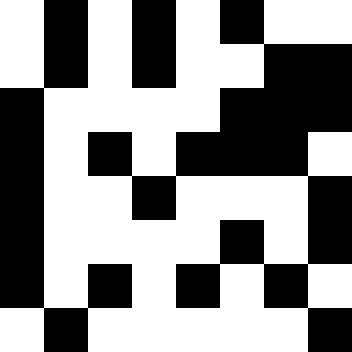[["white", "black", "white", "black", "white", "black", "white", "white"], ["white", "black", "white", "black", "white", "white", "black", "black"], ["black", "white", "white", "white", "white", "black", "black", "black"], ["black", "white", "black", "white", "black", "black", "black", "white"], ["black", "white", "white", "black", "white", "white", "white", "black"], ["black", "white", "white", "white", "white", "black", "white", "black"], ["black", "white", "black", "white", "black", "white", "black", "white"], ["white", "black", "white", "white", "white", "white", "white", "black"]]